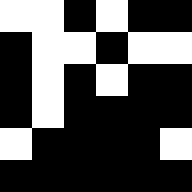[["white", "white", "black", "white", "black", "black"], ["black", "white", "white", "black", "white", "white"], ["black", "white", "black", "white", "black", "black"], ["black", "white", "black", "black", "black", "black"], ["white", "black", "black", "black", "black", "white"], ["black", "black", "black", "black", "black", "black"]]